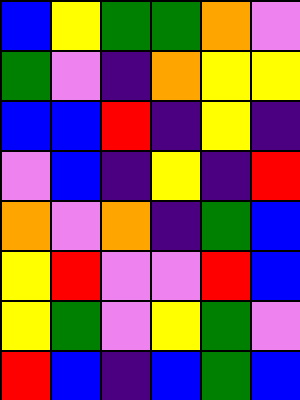[["blue", "yellow", "green", "green", "orange", "violet"], ["green", "violet", "indigo", "orange", "yellow", "yellow"], ["blue", "blue", "red", "indigo", "yellow", "indigo"], ["violet", "blue", "indigo", "yellow", "indigo", "red"], ["orange", "violet", "orange", "indigo", "green", "blue"], ["yellow", "red", "violet", "violet", "red", "blue"], ["yellow", "green", "violet", "yellow", "green", "violet"], ["red", "blue", "indigo", "blue", "green", "blue"]]